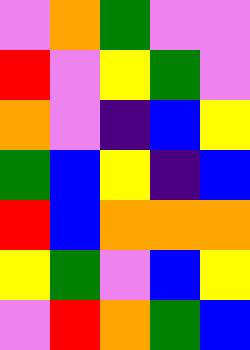[["violet", "orange", "green", "violet", "violet"], ["red", "violet", "yellow", "green", "violet"], ["orange", "violet", "indigo", "blue", "yellow"], ["green", "blue", "yellow", "indigo", "blue"], ["red", "blue", "orange", "orange", "orange"], ["yellow", "green", "violet", "blue", "yellow"], ["violet", "red", "orange", "green", "blue"]]